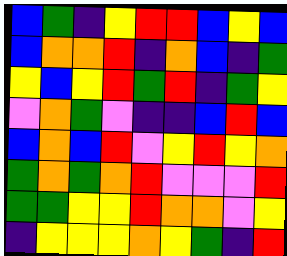[["blue", "green", "indigo", "yellow", "red", "red", "blue", "yellow", "blue"], ["blue", "orange", "orange", "red", "indigo", "orange", "blue", "indigo", "green"], ["yellow", "blue", "yellow", "red", "green", "red", "indigo", "green", "yellow"], ["violet", "orange", "green", "violet", "indigo", "indigo", "blue", "red", "blue"], ["blue", "orange", "blue", "red", "violet", "yellow", "red", "yellow", "orange"], ["green", "orange", "green", "orange", "red", "violet", "violet", "violet", "red"], ["green", "green", "yellow", "yellow", "red", "orange", "orange", "violet", "yellow"], ["indigo", "yellow", "yellow", "yellow", "orange", "yellow", "green", "indigo", "red"]]